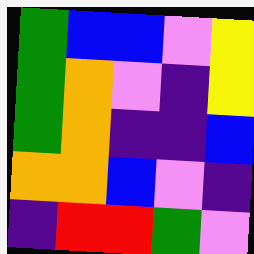[["green", "blue", "blue", "violet", "yellow"], ["green", "orange", "violet", "indigo", "yellow"], ["green", "orange", "indigo", "indigo", "blue"], ["orange", "orange", "blue", "violet", "indigo"], ["indigo", "red", "red", "green", "violet"]]